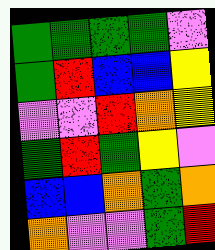[["green", "green", "green", "green", "violet"], ["green", "red", "blue", "blue", "yellow"], ["violet", "violet", "red", "orange", "yellow"], ["green", "red", "green", "yellow", "violet"], ["blue", "blue", "orange", "green", "orange"], ["orange", "violet", "violet", "green", "red"]]